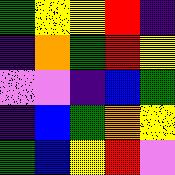[["green", "yellow", "yellow", "red", "indigo"], ["indigo", "orange", "green", "red", "yellow"], ["violet", "violet", "indigo", "blue", "green"], ["indigo", "blue", "green", "orange", "yellow"], ["green", "blue", "yellow", "red", "violet"]]